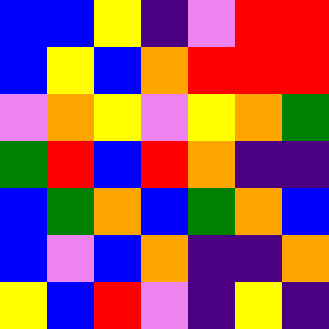[["blue", "blue", "yellow", "indigo", "violet", "red", "red"], ["blue", "yellow", "blue", "orange", "red", "red", "red"], ["violet", "orange", "yellow", "violet", "yellow", "orange", "green"], ["green", "red", "blue", "red", "orange", "indigo", "indigo"], ["blue", "green", "orange", "blue", "green", "orange", "blue"], ["blue", "violet", "blue", "orange", "indigo", "indigo", "orange"], ["yellow", "blue", "red", "violet", "indigo", "yellow", "indigo"]]